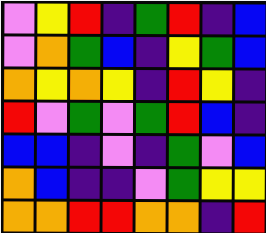[["violet", "yellow", "red", "indigo", "green", "red", "indigo", "blue"], ["violet", "orange", "green", "blue", "indigo", "yellow", "green", "blue"], ["orange", "yellow", "orange", "yellow", "indigo", "red", "yellow", "indigo"], ["red", "violet", "green", "violet", "green", "red", "blue", "indigo"], ["blue", "blue", "indigo", "violet", "indigo", "green", "violet", "blue"], ["orange", "blue", "indigo", "indigo", "violet", "green", "yellow", "yellow"], ["orange", "orange", "red", "red", "orange", "orange", "indigo", "red"]]